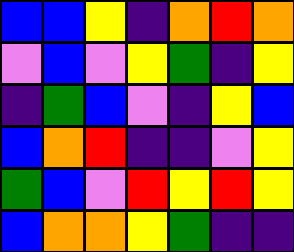[["blue", "blue", "yellow", "indigo", "orange", "red", "orange"], ["violet", "blue", "violet", "yellow", "green", "indigo", "yellow"], ["indigo", "green", "blue", "violet", "indigo", "yellow", "blue"], ["blue", "orange", "red", "indigo", "indigo", "violet", "yellow"], ["green", "blue", "violet", "red", "yellow", "red", "yellow"], ["blue", "orange", "orange", "yellow", "green", "indigo", "indigo"]]